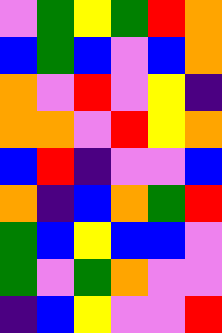[["violet", "green", "yellow", "green", "red", "orange"], ["blue", "green", "blue", "violet", "blue", "orange"], ["orange", "violet", "red", "violet", "yellow", "indigo"], ["orange", "orange", "violet", "red", "yellow", "orange"], ["blue", "red", "indigo", "violet", "violet", "blue"], ["orange", "indigo", "blue", "orange", "green", "red"], ["green", "blue", "yellow", "blue", "blue", "violet"], ["green", "violet", "green", "orange", "violet", "violet"], ["indigo", "blue", "yellow", "violet", "violet", "red"]]